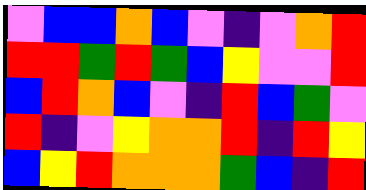[["violet", "blue", "blue", "orange", "blue", "violet", "indigo", "violet", "orange", "red"], ["red", "red", "green", "red", "green", "blue", "yellow", "violet", "violet", "red"], ["blue", "red", "orange", "blue", "violet", "indigo", "red", "blue", "green", "violet"], ["red", "indigo", "violet", "yellow", "orange", "orange", "red", "indigo", "red", "yellow"], ["blue", "yellow", "red", "orange", "orange", "orange", "green", "blue", "indigo", "red"]]